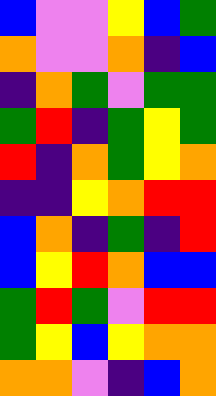[["blue", "violet", "violet", "yellow", "blue", "green"], ["orange", "violet", "violet", "orange", "indigo", "blue"], ["indigo", "orange", "green", "violet", "green", "green"], ["green", "red", "indigo", "green", "yellow", "green"], ["red", "indigo", "orange", "green", "yellow", "orange"], ["indigo", "indigo", "yellow", "orange", "red", "red"], ["blue", "orange", "indigo", "green", "indigo", "red"], ["blue", "yellow", "red", "orange", "blue", "blue"], ["green", "red", "green", "violet", "red", "red"], ["green", "yellow", "blue", "yellow", "orange", "orange"], ["orange", "orange", "violet", "indigo", "blue", "orange"]]